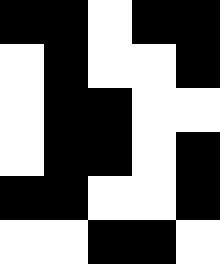[["black", "black", "white", "black", "black"], ["white", "black", "white", "white", "black"], ["white", "black", "black", "white", "white"], ["white", "black", "black", "white", "black"], ["black", "black", "white", "white", "black"], ["white", "white", "black", "black", "white"]]